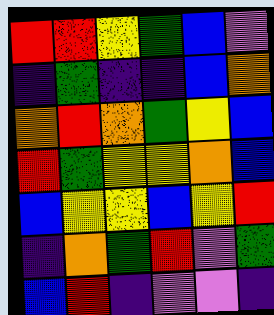[["red", "red", "yellow", "green", "blue", "violet"], ["indigo", "green", "indigo", "indigo", "blue", "orange"], ["orange", "red", "orange", "green", "yellow", "blue"], ["red", "green", "yellow", "yellow", "orange", "blue"], ["blue", "yellow", "yellow", "blue", "yellow", "red"], ["indigo", "orange", "green", "red", "violet", "green"], ["blue", "red", "indigo", "violet", "violet", "indigo"]]